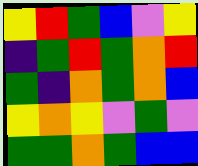[["yellow", "red", "green", "blue", "violet", "yellow"], ["indigo", "green", "red", "green", "orange", "red"], ["green", "indigo", "orange", "green", "orange", "blue"], ["yellow", "orange", "yellow", "violet", "green", "violet"], ["green", "green", "orange", "green", "blue", "blue"]]